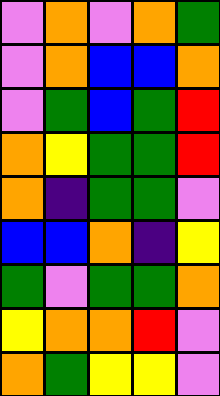[["violet", "orange", "violet", "orange", "green"], ["violet", "orange", "blue", "blue", "orange"], ["violet", "green", "blue", "green", "red"], ["orange", "yellow", "green", "green", "red"], ["orange", "indigo", "green", "green", "violet"], ["blue", "blue", "orange", "indigo", "yellow"], ["green", "violet", "green", "green", "orange"], ["yellow", "orange", "orange", "red", "violet"], ["orange", "green", "yellow", "yellow", "violet"]]